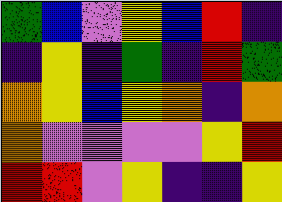[["green", "blue", "violet", "yellow", "blue", "red", "indigo"], ["indigo", "yellow", "indigo", "green", "indigo", "red", "green"], ["orange", "yellow", "blue", "yellow", "orange", "indigo", "orange"], ["orange", "violet", "violet", "violet", "violet", "yellow", "red"], ["red", "red", "violet", "yellow", "indigo", "indigo", "yellow"]]